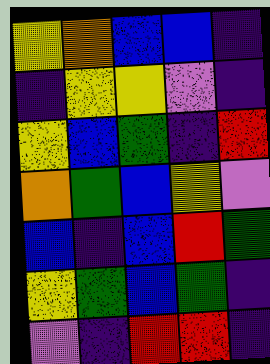[["yellow", "orange", "blue", "blue", "indigo"], ["indigo", "yellow", "yellow", "violet", "indigo"], ["yellow", "blue", "green", "indigo", "red"], ["orange", "green", "blue", "yellow", "violet"], ["blue", "indigo", "blue", "red", "green"], ["yellow", "green", "blue", "green", "indigo"], ["violet", "indigo", "red", "red", "indigo"]]